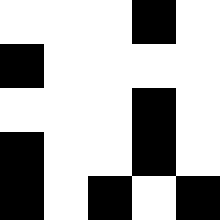[["white", "white", "white", "black", "white"], ["black", "white", "white", "white", "white"], ["white", "white", "white", "black", "white"], ["black", "white", "white", "black", "white"], ["black", "white", "black", "white", "black"]]